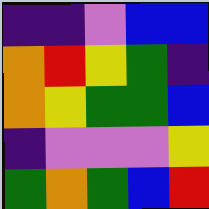[["indigo", "indigo", "violet", "blue", "blue"], ["orange", "red", "yellow", "green", "indigo"], ["orange", "yellow", "green", "green", "blue"], ["indigo", "violet", "violet", "violet", "yellow"], ["green", "orange", "green", "blue", "red"]]